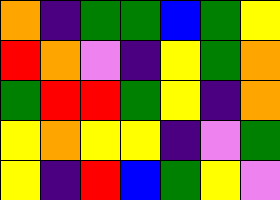[["orange", "indigo", "green", "green", "blue", "green", "yellow"], ["red", "orange", "violet", "indigo", "yellow", "green", "orange"], ["green", "red", "red", "green", "yellow", "indigo", "orange"], ["yellow", "orange", "yellow", "yellow", "indigo", "violet", "green"], ["yellow", "indigo", "red", "blue", "green", "yellow", "violet"]]